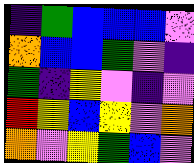[["indigo", "green", "blue", "blue", "blue", "violet"], ["orange", "blue", "blue", "green", "violet", "indigo"], ["green", "indigo", "yellow", "violet", "indigo", "violet"], ["red", "yellow", "blue", "yellow", "violet", "orange"], ["orange", "violet", "yellow", "green", "blue", "violet"]]